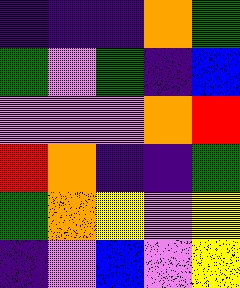[["indigo", "indigo", "indigo", "orange", "green"], ["green", "violet", "green", "indigo", "blue"], ["violet", "violet", "violet", "orange", "red"], ["red", "orange", "indigo", "indigo", "green"], ["green", "orange", "yellow", "violet", "yellow"], ["indigo", "violet", "blue", "violet", "yellow"]]